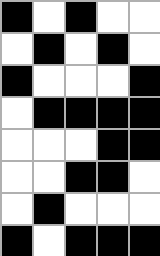[["black", "white", "black", "white", "white"], ["white", "black", "white", "black", "white"], ["black", "white", "white", "white", "black"], ["white", "black", "black", "black", "black"], ["white", "white", "white", "black", "black"], ["white", "white", "black", "black", "white"], ["white", "black", "white", "white", "white"], ["black", "white", "black", "black", "black"]]